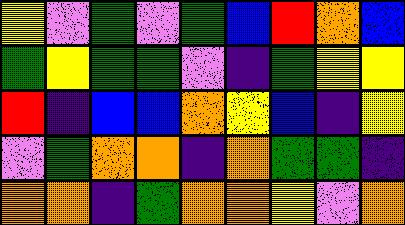[["yellow", "violet", "green", "violet", "green", "blue", "red", "orange", "blue"], ["green", "yellow", "green", "green", "violet", "indigo", "green", "yellow", "yellow"], ["red", "indigo", "blue", "blue", "orange", "yellow", "blue", "indigo", "yellow"], ["violet", "green", "orange", "orange", "indigo", "orange", "green", "green", "indigo"], ["orange", "orange", "indigo", "green", "orange", "orange", "yellow", "violet", "orange"]]